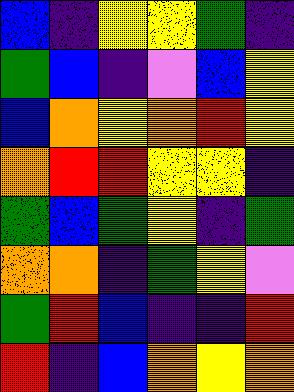[["blue", "indigo", "yellow", "yellow", "green", "indigo"], ["green", "blue", "indigo", "violet", "blue", "yellow"], ["blue", "orange", "yellow", "orange", "red", "yellow"], ["orange", "red", "red", "yellow", "yellow", "indigo"], ["green", "blue", "green", "yellow", "indigo", "green"], ["orange", "orange", "indigo", "green", "yellow", "violet"], ["green", "red", "blue", "indigo", "indigo", "red"], ["red", "indigo", "blue", "orange", "yellow", "orange"]]